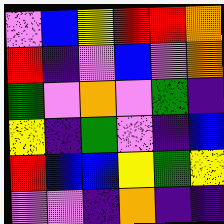[["violet", "blue", "yellow", "red", "red", "orange"], ["red", "indigo", "violet", "blue", "violet", "orange"], ["green", "violet", "orange", "violet", "green", "indigo"], ["yellow", "indigo", "green", "violet", "indigo", "blue"], ["red", "blue", "blue", "yellow", "green", "yellow"], ["violet", "violet", "indigo", "orange", "indigo", "indigo"]]